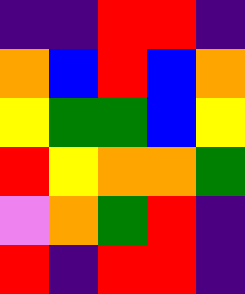[["indigo", "indigo", "red", "red", "indigo"], ["orange", "blue", "red", "blue", "orange"], ["yellow", "green", "green", "blue", "yellow"], ["red", "yellow", "orange", "orange", "green"], ["violet", "orange", "green", "red", "indigo"], ["red", "indigo", "red", "red", "indigo"]]